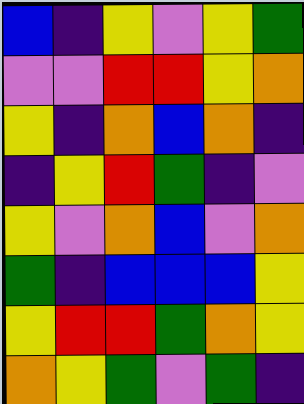[["blue", "indigo", "yellow", "violet", "yellow", "green"], ["violet", "violet", "red", "red", "yellow", "orange"], ["yellow", "indigo", "orange", "blue", "orange", "indigo"], ["indigo", "yellow", "red", "green", "indigo", "violet"], ["yellow", "violet", "orange", "blue", "violet", "orange"], ["green", "indigo", "blue", "blue", "blue", "yellow"], ["yellow", "red", "red", "green", "orange", "yellow"], ["orange", "yellow", "green", "violet", "green", "indigo"]]